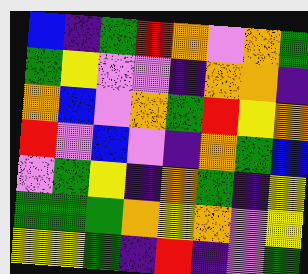[["blue", "indigo", "green", "red", "orange", "violet", "orange", "green"], ["green", "yellow", "violet", "violet", "indigo", "orange", "orange", "indigo"], ["orange", "blue", "violet", "orange", "green", "red", "yellow", "orange"], ["red", "violet", "blue", "violet", "indigo", "orange", "green", "blue"], ["violet", "green", "yellow", "indigo", "orange", "green", "indigo", "yellow"], ["green", "green", "green", "orange", "yellow", "orange", "violet", "yellow"], ["yellow", "yellow", "green", "indigo", "red", "indigo", "violet", "green"]]